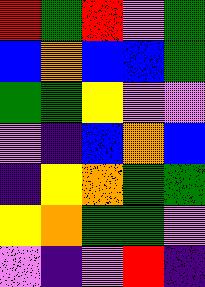[["red", "green", "red", "violet", "green"], ["blue", "orange", "blue", "blue", "green"], ["green", "green", "yellow", "violet", "violet"], ["violet", "indigo", "blue", "orange", "blue"], ["indigo", "yellow", "orange", "green", "green"], ["yellow", "orange", "green", "green", "violet"], ["violet", "indigo", "violet", "red", "indigo"]]